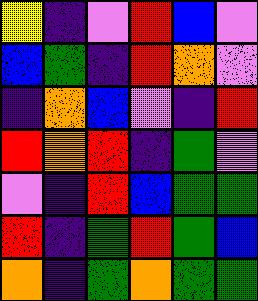[["yellow", "indigo", "violet", "red", "blue", "violet"], ["blue", "green", "indigo", "red", "orange", "violet"], ["indigo", "orange", "blue", "violet", "indigo", "red"], ["red", "orange", "red", "indigo", "green", "violet"], ["violet", "indigo", "red", "blue", "green", "green"], ["red", "indigo", "green", "red", "green", "blue"], ["orange", "indigo", "green", "orange", "green", "green"]]